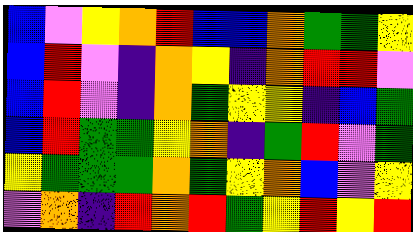[["blue", "violet", "yellow", "orange", "red", "blue", "blue", "orange", "green", "green", "yellow"], ["blue", "red", "violet", "indigo", "orange", "yellow", "indigo", "orange", "red", "red", "violet"], ["blue", "red", "violet", "indigo", "orange", "green", "yellow", "yellow", "indigo", "blue", "green"], ["blue", "red", "green", "green", "yellow", "orange", "indigo", "green", "red", "violet", "green"], ["yellow", "green", "green", "green", "orange", "green", "yellow", "orange", "blue", "violet", "yellow"], ["violet", "orange", "indigo", "red", "orange", "red", "green", "yellow", "red", "yellow", "red"]]